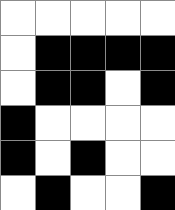[["white", "white", "white", "white", "white"], ["white", "black", "black", "black", "black"], ["white", "black", "black", "white", "black"], ["black", "white", "white", "white", "white"], ["black", "white", "black", "white", "white"], ["white", "black", "white", "white", "black"]]